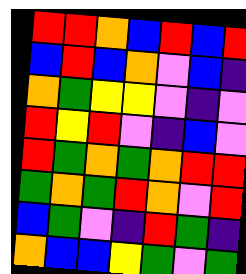[["red", "red", "orange", "blue", "red", "blue", "red"], ["blue", "red", "blue", "orange", "violet", "blue", "indigo"], ["orange", "green", "yellow", "yellow", "violet", "indigo", "violet"], ["red", "yellow", "red", "violet", "indigo", "blue", "violet"], ["red", "green", "orange", "green", "orange", "red", "red"], ["green", "orange", "green", "red", "orange", "violet", "red"], ["blue", "green", "violet", "indigo", "red", "green", "indigo"], ["orange", "blue", "blue", "yellow", "green", "violet", "green"]]